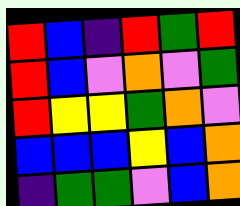[["red", "blue", "indigo", "red", "green", "red"], ["red", "blue", "violet", "orange", "violet", "green"], ["red", "yellow", "yellow", "green", "orange", "violet"], ["blue", "blue", "blue", "yellow", "blue", "orange"], ["indigo", "green", "green", "violet", "blue", "orange"]]